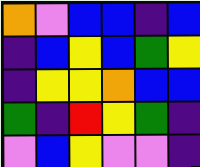[["orange", "violet", "blue", "blue", "indigo", "blue"], ["indigo", "blue", "yellow", "blue", "green", "yellow"], ["indigo", "yellow", "yellow", "orange", "blue", "blue"], ["green", "indigo", "red", "yellow", "green", "indigo"], ["violet", "blue", "yellow", "violet", "violet", "indigo"]]